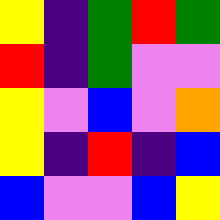[["yellow", "indigo", "green", "red", "green"], ["red", "indigo", "green", "violet", "violet"], ["yellow", "violet", "blue", "violet", "orange"], ["yellow", "indigo", "red", "indigo", "blue"], ["blue", "violet", "violet", "blue", "yellow"]]